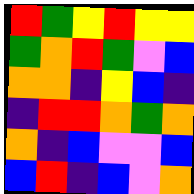[["red", "green", "yellow", "red", "yellow", "yellow"], ["green", "orange", "red", "green", "violet", "blue"], ["orange", "orange", "indigo", "yellow", "blue", "indigo"], ["indigo", "red", "red", "orange", "green", "orange"], ["orange", "indigo", "blue", "violet", "violet", "blue"], ["blue", "red", "indigo", "blue", "violet", "orange"]]